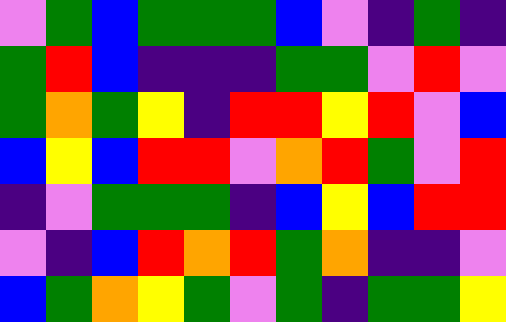[["violet", "green", "blue", "green", "green", "green", "blue", "violet", "indigo", "green", "indigo"], ["green", "red", "blue", "indigo", "indigo", "indigo", "green", "green", "violet", "red", "violet"], ["green", "orange", "green", "yellow", "indigo", "red", "red", "yellow", "red", "violet", "blue"], ["blue", "yellow", "blue", "red", "red", "violet", "orange", "red", "green", "violet", "red"], ["indigo", "violet", "green", "green", "green", "indigo", "blue", "yellow", "blue", "red", "red"], ["violet", "indigo", "blue", "red", "orange", "red", "green", "orange", "indigo", "indigo", "violet"], ["blue", "green", "orange", "yellow", "green", "violet", "green", "indigo", "green", "green", "yellow"]]